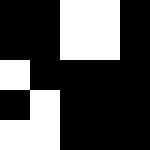[["black", "black", "white", "white", "black"], ["black", "black", "white", "white", "black"], ["white", "black", "black", "black", "black"], ["black", "white", "black", "black", "black"], ["white", "white", "black", "black", "black"]]